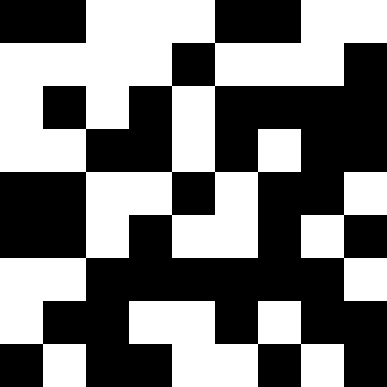[["black", "black", "white", "white", "white", "black", "black", "white", "white"], ["white", "white", "white", "white", "black", "white", "white", "white", "black"], ["white", "black", "white", "black", "white", "black", "black", "black", "black"], ["white", "white", "black", "black", "white", "black", "white", "black", "black"], ["black", "black", "white", "white", "black", "white", "black", "black", "white"], ["black", "black", "white", "black", "white", "white", "black", "white", "black"], ["white", "white", "black", "black", "black", "black", "black", "black", "white"], ["white", "black", "black", "white", "white", "black", "white", "black", "black"], ["black", "white", "black", "black", "white", "white", "black", "white", "black"]]